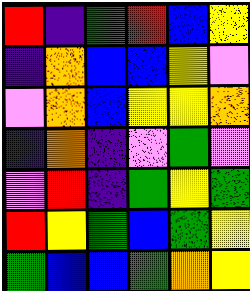[["red", "indigo", "green", "red", "blue", "yellow"], ["indigo", "orange", "blue", "blue", "yellow", "violet"], ["violet", "orange", "blue", "yellow", "yellow", "orange"], ["indigo", "orange", "indigo", "violet", "green", "violet"], ["violet", "red", "indigo", "green", "yellow", "green"], ["red", "yellow", "green", "blue", "green", "yellow"], ["green", "blue", "blue", "green", "orange", "yellow"]]